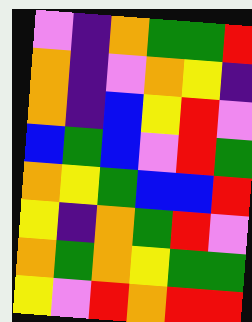[["violet", "indigo", "orange", "green", "green", "red"], ["orange", "indigo", "violet", "orange", "yellow", "indigo"], ["orange", "indigo", "blue", "yellow", "red", "violet"], ["blue", "green", "blue", "violet", "red", "green"], ["orange", "yellow", "green", "blue", "blue", "red"], ["yellow", "indigo", "orange", "green", "red", "violet"], ["orange", "green", "orange", "yellow", "green", "green"], ["yellow", "violet", "red", "orange", "red", "red"]]